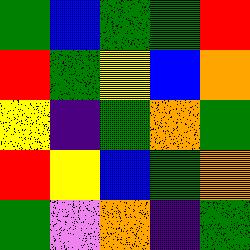[["green", "blue", "green", "green", "red"], ["red", "green", "yellow", "blue", "orange"], ["yellow", "indigo", "green", "orange", "green"], ["red", "yellow", "blue", "green", "orange"], ["green", "violet", "orange", "indigo", "green"]]